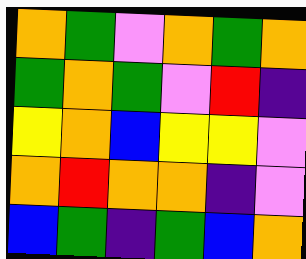[["orange", "green", "violet", "orange", "green", "orange"], ["green", "orange", "green", "violet", "red", "indigo"], ["yellow", "orange", "blue", "yellow", "yellow", "violet"], ["orange", "red", "orange", "orange", "indigo", "violet"], ["blue", "green", "indigo", "green", "blue", "orange"]]